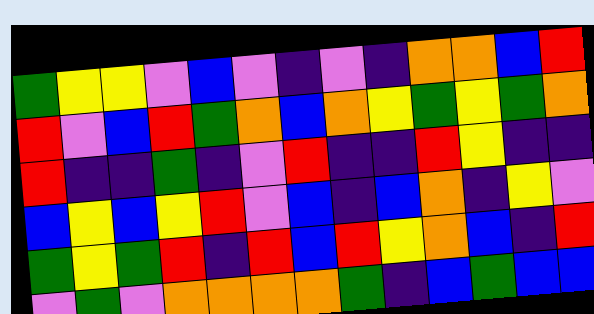[["green", "yellow", "yellow", "violet", "blue", "violet", "indigo", "violet", "indigo", "orange", "orange", "blue", "red"], ["red", "violet", "blue", "red", "green", "orange", "blue", "orange", "yellow", "green", "yellow", "green", "orange"], ["red", "indigo", "indigo", "green", "indigo", "violet", "red", "indigo", "indigo", "red", "yellow", "indigo", "indigo"], ["blue", "yellow", "blue", "yellow", "red", "violet", "blue", "indigo", "blue", "orange", "indigo", "yellow", "violet"], ["green", "yellow", "green", "red", "indigo", "red", "blue", "red", "yellow", "orange", "blue", "indigo", "red"], ["violet", "green", "violet", "orange", "orange", "orange", "orange", "green", "indigo", "blue", "green", "blue", "blue"]]